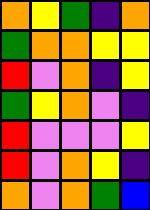[["orange", "yellow", "green", "indigo", "orange"], ["green", "orange", "orange", "yellow", "yellow"], ["red", "violet", "orange", "indigo", "yellow"], ["green", "yellow", "orange", "violet", "indigo"], ["red", "violet", "violet", "violet", "yellow"], ["red", "violet", "orange", "yellow", "indigo"], ["orange", "violet", "orange", "green", "blue"]]